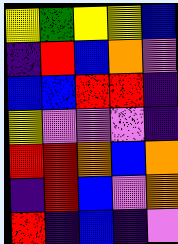[["yellow", "green", "yellow", "yellow", "blue"], ["indigo", "red", "blue", "orange", "violet"], ["blue", "blue", "red", "red", "indigo"], ["yellow", "violet", "violet", "violet", "indigo"], ["red", "red", "orange", "blue", "orange"], ["indigo", "red", "blue", "violet", "orange"], ["red", "indigo", "blue", "indigo", "violet"]]